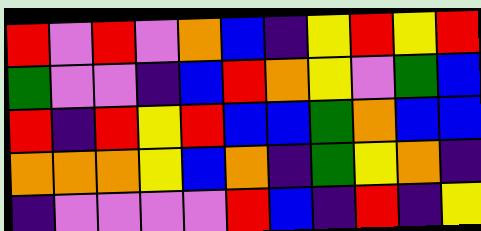[["red", "violet", "red", "violet", "orange", "blue", "indigo", "yellow", "red", "yellow", "red"], ["green", "violet", "violet", "indigo", "blue", "red", "orange", "yellow", "violet", "green", "blue"], ["red", "indigo", "red", "yellow", "red", "blue", "blue", "green", "orange", "blue", "blue"], ["orange", "orange", "orange", "yellow", "blue", "orange", "indigo", "green", "yellow", "orange", "indigo"], ["indigo", "violet", "violet", "violet", "violet", "red", "blue", "indigo", "red", "indigo", "yellow"]]